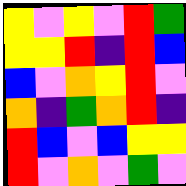[["yellow", "violet", "yellow", "violet", "red", "green"], ["yellow", "yellow", "red", "indigo", "red", "blue"], ["blue", "violet", "orange", "yellow", "red", "violet"], ["orange", "indigo", "green", "orange", "red", "indigo"], ["red", "blue", "violet", "blue", "yellow", "yellow"], ["red", "violet", "orange", "violet", "green", "violet"]]